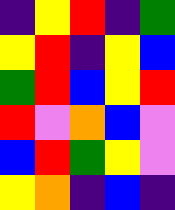[["indigo", "yellow", "red", "indigo", "green"], ["yellow", "red", "indigo", "yellow", "blue"], ["green", "red", "blue", "yellow", "red"], ["red", "violet", "orange", "blue", "violet"], ["blue", "red", "green", "yellow", "violet"], ["yellow", "orange", "indigo", "blue", "indigo"]]